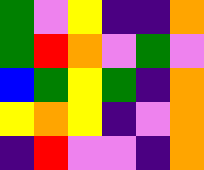[["green", "violet", "yellow", "indigo", "indigo", "orange"], ["green", "red", "orange", "violet", "green", "violet"], ["blue", "green", "yellow", "green", "indigo", "orange"], ["yellow", "orange", "yellow", "indigo", "violet", "orange"], ["indigo", "red", "violet", "violet", "indigo", "orange"]]